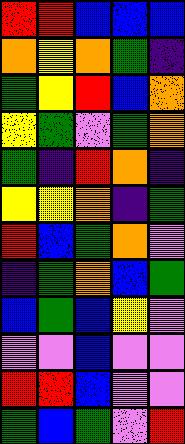[["red", "red", "blue", "blue", "blue"], ["orange", "yellow", "orange", "green", "indigo"], ["green", "yellow", "red", "blue", "orange"], ["yellow", "green", "violet", "green", "orange"], ["green", "indigo", "red", "orange", "indigo"], ["yellow", "yellow", "orange", "indigo", "green"], ["red", "blue", "green", "orange", "violet"], ["indigo", "green", "orange", "blue", "green"], ["blue", "green", "blue", "yellow", "violet"], ["violet", "violet", "blue", "violet", "violet"], ["red", "red", "blue", "violet", "violet"], ["green", "blue", "green", "violet", "red"]]